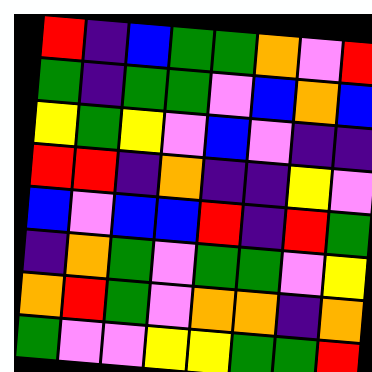[["red", "indigo", "blue", "green", "green", "orange", "violet", "red"], ["green", "indigo", "green", "green", "violet", "blue", "orange", "blue"], ["yellow", "green", "yellow", "violet", "blue", "violet", "indigo", "indigo"], ["red", "red", "indigo", "orange", "indigo", "indigo", "yellow", "violet"], ["blue", "violet", "blue", "blue", "red", "indigo", "red", "green"], ["indigo", "orange", "green", "violet", "green", "green", "violet", "yellow"], ["orange", "red", "green", "violet", "orange", "orange", "indigo", "orange"], ["green", "violet", "violet", "yellow", "yellow", "green", "green", "red"]]